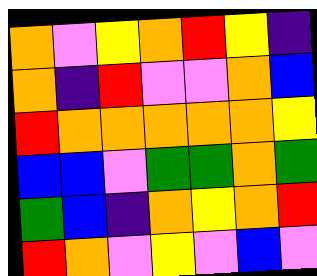[["orange", "violet", "yellow", "orange", "red", "yellow", "indigo"], ["orange", "indigo", "red", "violet", "violet", "orange", "blue"], ["red", "orange", "orange", "orange", "orange", "orange", "yellow"], ["blue", "blue", "violet", "green", "green", "orange", "green"], ["green", "blue", "indigo", "orange", "yellow", "orange", "red"], ["red", "orange", "violet", "yellow", "violet", "blue", "violet"]]